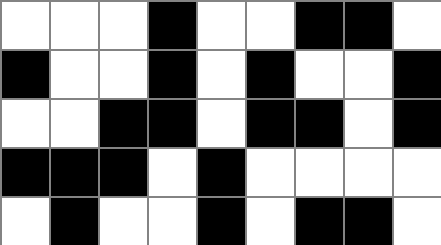[["white", "white", "white", "black", "white", "white", "black", "black", "white"], ["black", "white", "white", "black", "white", "black", "white", "white", "black"], ["white", "white", "black", "black", "white", "black", "black", "white", "black"], ["black", "black", "black", "white", "black", "white", "white", "white", "white"], ["white", "black", "white", "white", "black", "white", "black", "black", "white"]]